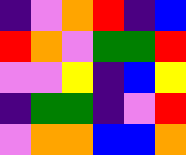[["indigo", "violet", "orange", "red", "indigo", "blue"], ["red", "orange", "violet", "green", "green", "red"], ["violet", "violet", "yellow", "indigo", "blue", "yellow"], ["indigo", "green", "green", "indigo", "violet", "red"], ["violet", "orange", "orange", "blue", "blue", "orange"]]